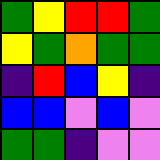[["green", "yellow", "red", "red", "green"], ["yellow", "green", "orange", "green", "green"], ["indigo", "red", "blue", "yellow", "indigo"], ["blue", "blue", "violet", "blue", "violet"], ["green", "green", "indigo", "violet", "violet"]]